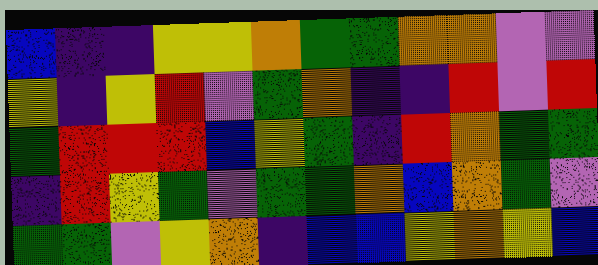[["blue", "indigo", "indigo", "yellow", "yellow", "orange", "green", "green", "orange", "orange", "violet", "violet"], ["yellow", "indigo", "yellow", "red", "violet", "green", "orange", "indigo", "indigo", "red", "violet", "red"], ["green", "red", "red", "red", "blue", "yellow", "green", "indigo", "red", "orange", "green", "green"], ["indigo", "red", "yellow", "green", "violet", "green", "green", "orange", "blue", "orange", "green", "violet"], ["green", "green", "violet", "yellow", "orange", "indigo", "blue", "blue", "yellow", "orange", "yellow", "blue"]]